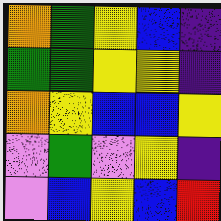[["orange", "green", "yellow", "blue", "indigo"], ["green", "green", "yellow", "yellow", "indigo"], ["orange", "yellow", "blue", "blue", "yellow"], ["violet", "green", "violet", "yellow", "indigo"], ["violet", "blue", "yellow", "blue", "red"]]